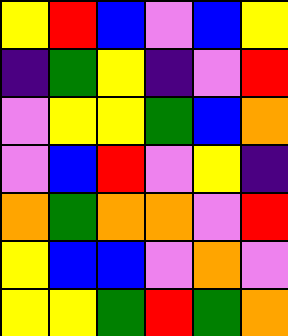[["yellow", "red", "blue", "violet", "blue", "yellow"], ["indigo", "green", "yellow", "indigo", "violet", "red"], ["violet", "yellow", "yellow", "green", "blue", "orange"], ["violet", "blue", "red", "violet", "yellow", "indigo"], ["orange", "green", "orange", "orange", "violet", "red"], ["yellow", "blue", "blue", "violet", "orange", "violet"], ["yellow", "yellow", "green", "red", "green", "orange"]]